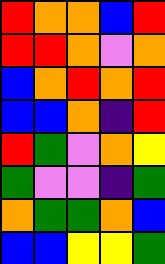[["red", "orange", "orange", "blue", "red"], ["red", "red", "orange", "violet", "orange"], ["blue", "orange", "red", "orange", "red"], ["blue", "blue", "orange", "indigo", "red"], ["red", "green", "violet", "orange", "yellow"], ["green", "violet", "violet", "indigo", "green"], ["orange", "green", "green", "orange", "blue"], ["blue", "blue", "yellow", "yellow", "green"]]